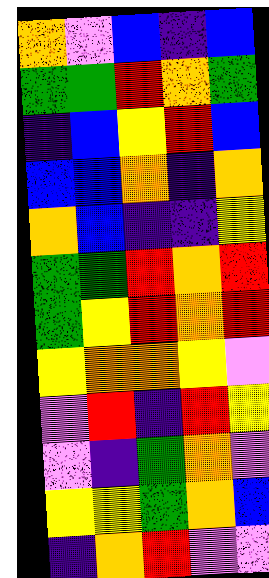[["orange", "violet", "blue", "indigo", "blue"], ["green", "green", "red", "orange", "green"], ["indigo", "blue", "yellow", "red", "blue"], ["blue", "blue", "orange", "indigo", "orange"], ["orange", "blue", "indigo", "indigo", "yellow"], ["green", "green", "red", "orange", "red"], ["green", "yellow", "red", "orange", "red"], ["yellow", "orange", "orange", "yellow", "violet"], ["violet", "red", "indigo", "red", "yellow"], ["violet", "indigo", "green", "orange", "violet"], ["yellow", "yellow", "green", "orange", "blue"], ["indigo", "orange", "red", "violet", "violet"]]